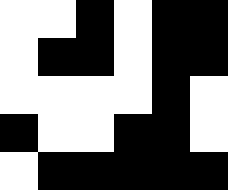[["white", "white", "black", "white", "black", "black"], ["white", "black", "black", "white", "black", "black"], ["white", "white", "white", "white", "black", "white"], ["black", "white", "white", "black", "black", "white"], ["white", "black", "black", "black", "black", "black"]]